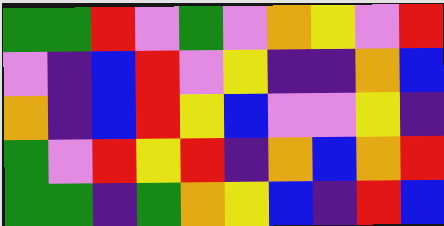[["green", "green", "red", "violet", "green", "violet", "orange", "yellow", "violet", "red"], ["violet", "indigo", "blue", "red", "violet", "yellow", "indigo", "indigo", "orange", "blue"], ["orange", "indigo", "blue", "red", "yellow", "blue", "violet", "violet", "yellow", "indigo"], ["green", "violet", "red", "yellow", "red", "indigo", "orange", "blue", "orange", "red"], ["green", "green", "indigo", "green", "orange", "yellow", "blue", "indigo", "red", "blue"]]